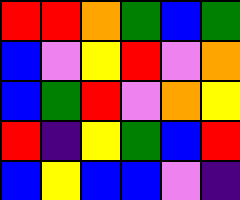[["red", "red", "orange", "green", "blue", "green"], ["blue", "violet", "yellow", "red", "violet", "orange"], ["blue", "green", "red", "violet", "orange", "yellow"], ["red", "indigo", "yellow", "green", "blue", "red"], ["blue", "yellow", "blue", "blue", "violet", "indigo"]]